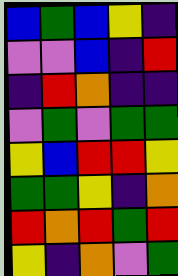[["blue", "green", "blue", "yellow", "indigo"], ["violet", "violet", "blue", "indigo", "red"], ["indigo", "red", "orange", "indigo", "indigo"], ["violet", "green", "violet", "green", "green"], ["yellow", "blue", "red", "red", "yellow"], ["green", "green", "yellow", "indigo", "orange"], ["red", "orange", "red", "green", "red"], ["yellow", "indigo", "orange", "violet", "green"]]